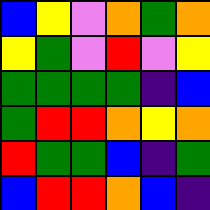[["blue", "yellow", "violet", "orange", "green", "orange"], ["yellow", "green", "violet", "red", "violet", "yellow"], ["green", "green", "green", "green", "indigo", "blue"], ["green", "red", "red", "orange", "yellow", "orange"], ["red", "green", "green", "blue", "indigo", "green"], ["blue", "red", "red", "orange", "blue", "indigo"]]